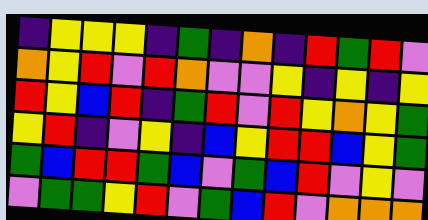[["indigo", "yellow", "yellow", "yellow", "indigo", "green", "indigo", "orange", "indigo", "red", "green", "red", "violet"], ["orange", "yellow", "red", "violet", "red", "orange", "violet", "violet", "yellow", "indigo", "yellow", "indigo", "yellow"], ["red", "yellow", "blue", "red", "indigo", "green", "red", "violet", "red", "yellow", "orange", "yellow", "green"], ["yellow", "red", "indigo", "violet", "yellow", "indigo", "blue", "yellow", "red", "red", "blue", "yellow", "green"], ["green", "blue", "red", "red", "green", "blue", "violet", "green", "blue", "red", "violet", "yellow", "violet"], ["violet", "green", "green", "yellow", "red", "violet", "green", "blue", "red", "violet", "orange", "orange", "orange"]]